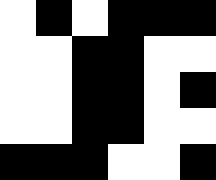[["white", "black", "white", "black", "black", "black"], ["white", "white", "black", "black", "white", "white"], ["white", "white", "black", "black", "white", "black"], ["white", "white", "black", "black", "white", "white"], ["black", "black", "black", "white", "white", "black"]]